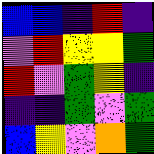[["blue", "blue", "indigo", "red", "indigo"], ["violet", "red", "yellow", "yellow", "green"], ["red", "violet", "green", "yellow", "indigo"], ["indigo", "indigo", "green", "violet", "green"], ["blue", "yellow", "violet", "orange", "green"]]